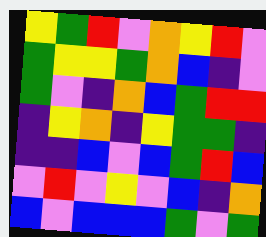[["yellow", "green", "red", "violet", "orange", "yellow", "red", "violet"], ["green", "yellow", "yellow", "green", "orange", "blue", "indigo", "violet"], ["green", "violet", "indigo", "orange", "blue", "green", "red", "red"], ["indigo", "yellow", "orange", "indigo", "yellow", "green", "green", "indigo"], ["indigo", "indigo", "blue", "violet", "blue", "green", "red", "blue"], ["violet", "red", "violet", "yellow", "violet", "blue", "indigo", "orange"], ["blue", "violet", "blue", "blue", "blue", "green", "violet", "green"]]